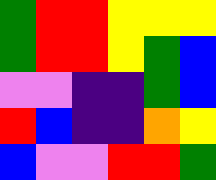[["green", "red", "red", "yellow", "yellow", "yellow"], ["green", "red", "red", "yellow", "green", "blue"], ["violet", "violet", "indigo", "indigo", "green", "blue"], ["red", "blue", "indigo", "indigo", "orange", "yellow"], ["blue", "violet", "violet", "red", "red", "green"]]